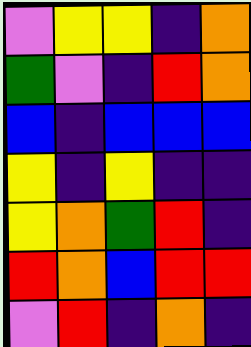[["violet", "yellow", "yellow", "indigo", "orange"], ["green", "violet", "indigo", "red", "orange"], ["blue", "indigo", "blue", "blue", "blue"], ["yellow", "indigo", "yellow", "indigo", "indigo"], ["yellow", "orange", "green", "red", "indigo"], ["red", "orange", "blue", "red", "red"], ["violet", "red", "indigo", "orange", "indigo"]]